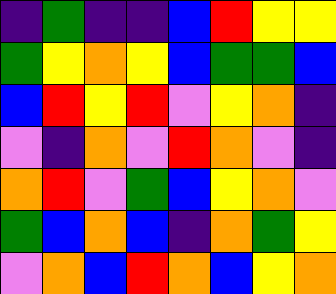[["indigo", "green", "indigo", "indigo", "blue", "red", "yellow", "yellow"], ["green", "yellow", "orange", "yellow", "blue", "green", "green", "blue"], ["blue", "red", "yellow", "red", "violet", "yellow", "orange", "indigo"], ["violet", "indigo", "orange", "violet", "red", "orange", "violet", "indigo"], ["orange", "red", "violet", "green", "blue", "yellow", "orange", "violet"], ["green", "blue", "orange", "blue", "indigo", "orange", "green", "yellow"], ["violet", "orange", "blue", "red", "orange", "blue", "yellow", "orange"]]